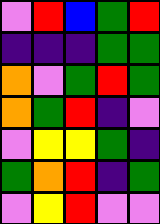[["violet", "red", "blue", "green", "red"], ["indigo", "indigo", "indigo", "green", "green"], ["orange", "violet", "green", "red", "green"], ["orange", "green", "red", "indigo", "violet"], ["violet", "yellow", "yellow", "green", "indigo"], ["green", "orange", "red", "indigo", "green"], ["violet", "yellow", "red", "violet", "violet"]]